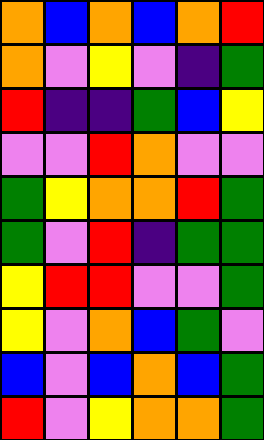[["orange", "blue", "orange", "blue", "orange", "red"], ["orange", "violet", "yellow", "violet", "indigo", "green"], ["red", "indigo", "indigo", "green", "blue", "yellow"], ["violet", "violet", "red", "orange", "violet", "violet"], ["green", "yellow", "orange", "orange", "red", "green"], ["green", "violet", "red", "indigo", "green", "green"], ["yellow", "red", "red", "violet", "violet", "green"], ["yellow", "violet", "orange", "blue", "green", "violet"], ["blue", "violet", "blue", "orange", "blue", "green"], ["red", "violet", "yellow", "orange", "orange", "green"]]